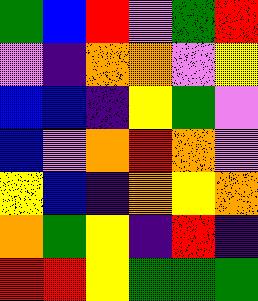[["green", "blue", "red", "violet", "green", "red"], ["violet", "indigo", "orange", "orange", "violet", "yellow"], ["blue", "blue", "indigo", "yellow", "green", "violet"], ["blue", "violet", "orange", "red", "orange", "violet"], ["yellow", "blue", "indigo", "orange", "yellow", "orange"], ["orange", "green", "yellow", "indigo", "red", "indigo"], ["red", "red", "yellow", "green", "green", "green"]]